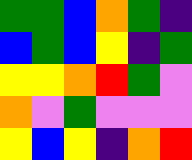[["green", "green", "blue", "orange", "green", "indigo"], ["blue", "green", "blue", "yellow", "indigo", "green"], ["yellow", "yellow", "orange", "red", "green", "violet"], ["orange", "violet", "green", "violet", "violet", "violet"], ["yellow", "blue", "yellow", "indigo", "orange", "red"]]